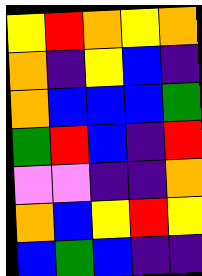[["yellow", "red", "orange", "yellow", "orange"], ["orange", "indigo", "yellow", "blue", "indigo"], ["orange", "blue", "blue", "blue", "green"], ["green", "red", "blue", "indigo", "red"], ["violet", "violet", "indigo", "indigo", "orange"], ["orange", "blue", "yellow", "red", "yellow"], ["blue", "green", "blue", "indigo", "indigo"]]